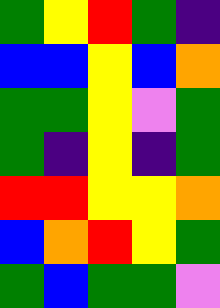[["green", "yellow", "red", "green", "indigo"], ["blue", "blue", "yellow", "blue", "orange"], ["green", "green", "yellow", "violet", "green"], ["green", "indigo", "yellow", "indigo", "green"], ["red", "red", "yellow", "yellow", "orange"], ["blue", "orange", "red", "yellow", "green"], ["green", "blue", "green", "green", "violet"]]